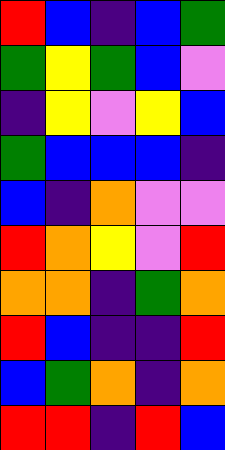[["red", "blue", "indigo", "blue", "green"], ["green", "yellow", "green", "blue", "violet"], ["indigo", "yellow", "violet", "yellow", "blue"], ["green", "blue", "blue", "blue", "indigo"], ["blue", "indigo", "orange", "violet", "violet"], ["red", "orange", "yellow", "violet", "red"], ["orange", "orange", "indigo", "green", "orange"], ["red", "blue", "indigo", "indigo", "red"], ["blue", "green", "orange", "indigo", "orange"], ["red", "red", "indigo", "red", "blue"]]